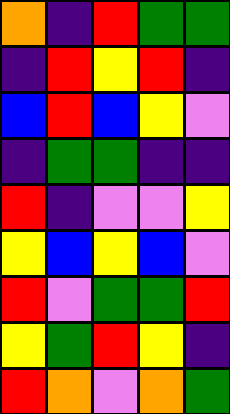[["orange", "indigo", "red", "green", "green"], ["indigo", "red", "yellow", "red", "indigo"], ["blue", "red", "blue", "yellow", "violet"], ["indigo", "green", "green", "indigo", "indigo"], ["red", "indigo", "violet", "violet", "yellow"], ["yellow", "blue", "yellow", "blue", "violet"], ["red", "violet", "green", "green", "red"], ["yellow", "green", "red", "yellow", "indigo"], ["red", "orange", "violet", "orange", "green"]]